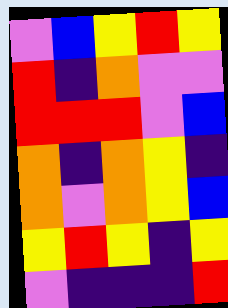[["violet", "blue", "yellow", "red", "yellow"], ["red", "indigo", "orange", "violet", "violet"], ["red", "red", "red", "violet", "blue"], ["orange", "indigo", "orange", "yellow", "indigo"], ["orange", "violet", "orange", "yellow", "blue"], ["yellow", "red", "yellow", "indigo", "yellow"], ["violet", "indigo", "indigo", "indigo", "red"]]